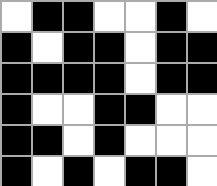[["white", "black", "black", "white", "white", "black", "white"], ["black", "white", "black", "black", "white", "black", "black"], ["black", "black", "black", "black", "white", "black", "black"], ["black", "white", "white", "black", "black", "white", "white"], ["black", "black", "white", "black", "white", "white", "white"], ["black", "white", "black", "white", "black", "black", "white"]]